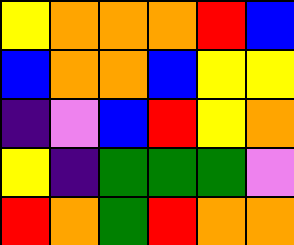[["yellow", "orange", "orange", "orange", "red", "blue"], ["blue", "orange", "orange", "blue", "yellow", "yellow"], ["indigo", "violet", "blue", "red", "yellow", "orange"], ["yellow", "indigo", "green", "green", "green", "violet"], ["red", "orange", "green", "red", "orange", "orange"]]